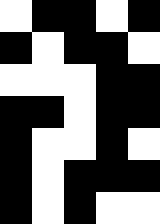[["white", "black", "black", "white", "black"], ["black", "white", "black", "black", "white"], ["white", "white", "white", "black", "black"], ["black", "black", "white", "black", "black"], ["black", "white", "white", "black", "white"], ["black", "white", "black", "black", "black"], ["black", "white", "black", "white", "white"]]